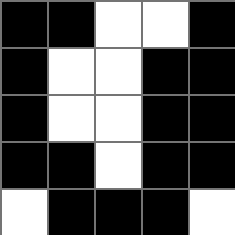[["black", "black", "white", "white", "black"], ["black", "white", "white", "black", "black"], ["black", "white", "white", "black", "black"], ["black", "black", "white", "black", "black"], ["white", "black", "black", "black", "white"]]